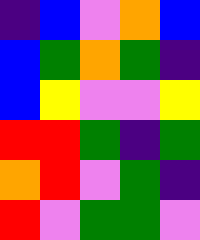[["indigo", "blue", "violet", "orange", "blue"], ["blue", "green", "orange", "green", "indigo"], ["blue", "yellow", "violet", "violet", "yellow"], ["red", "red", "green", "indigo", "green"], ["orange", "red", "violet", "green", "indigo"], ["red", "violet", "green", "green", "violet"]]